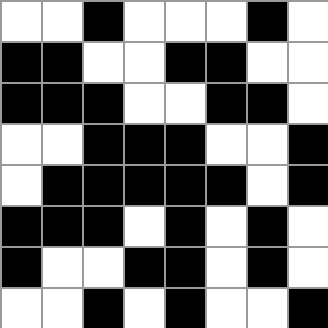[["white", "white", "black", "white", "white", "white", "black", "white"], ["black", "black", "white", "white", "black", "black", "white", "white"], ["black", "black", "black", "white", "white", "black", "black", "white"], ["white", "white", "black", "black", "black", "white", "white", "black"], ["white", "black", "black", "black", "black", "black", "white", "black"], ["black", "black", "black", "white", "black", "white", "black", "white"], ["black", "white", "white", "black", "black", "white", "black", "white"], ["white", "white", "black", "white", "black", "white", "white", "black"]]